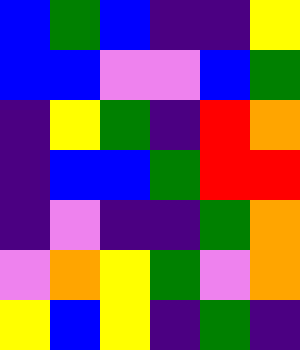[["blue", "green", "blue", "indigo", "indigo", "yellow"], ["blue", "blue", "violet", "violet", "blue", "green"], ["indigo", "yellow", "green", "indigo", "red", "orange"], ["indigo", "blue", "blue", "green", "red", "red"], ["indigo", "violet", "indigo", "indigo", "green", "orange"], ["violet", "orange", "yellow", "green", "violet", "orange"], ["yellow", "blue", "yellow", "indigo", "green", "indigo"]]